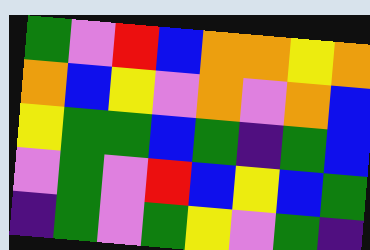[["green", "violet", "red", "blue", "orange", "orange", "yellow", "orange"], ["orange", "blue", "yellow", "violet", "orange", "violet", "orange", "blue"], ["yellow", "green", "green", "blue", "green", "indigo", "green", "blue"], ["violet", "green", "violet", "red", "blue", "yellow", "blue", "green"], ["indigo", "green", "violet", "green", "yellow", "violet", "green", "indigo"]]